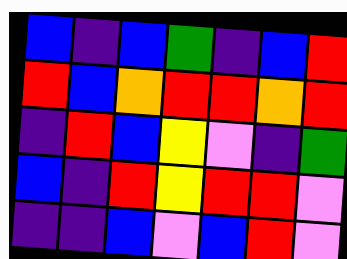[["blue", "indigo", "blue", "green", "indigo", "blue", "red"], ["red", "blue", "orange", "red", "red", "orange", "red"], ["indigo", "red", "blue", "yellow", "violet", "indigo", "green"], ["blue", "indigo", "red", "yellow", "red", "red", "violet"], ["indigo", "indigo", "blue", "violet", "blue", "red", "violet"]]